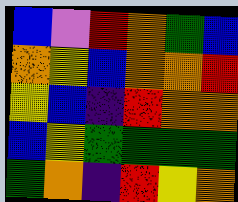[["blue", "violet", "red", "orange", "green", "blue"], ["orange", "yellow", "blue", "orange", "orange", "red"], ["yellow", "blue", "indigo", "red", "orange", "orange"], ["blue", "yellow", "green", "green", "green", "green"], ["green", "orange", "indigo", "red", "yellow", "orange"]]